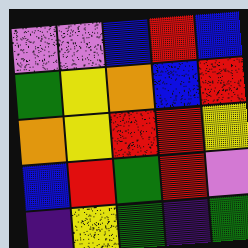[["violet", "violet", "blue", "red", "blue"], ["green", "yellow", "orange", "blue", "red"], ["orange", "yellow", "red", "red", "yellow"], ["blue", "red", "green", "red", "violet"], ["indigo", "yellow", "green", "indigo", "green"]]